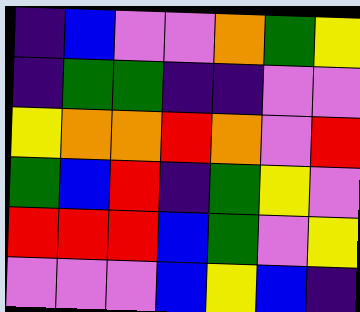[["indigo", "blue", "violet", "violet", "orange", "green", "yellow"], ["indigo", "green", "green", "indigo", "indigo", "violet", "violet"], ["yellow", "orange", "orange", "red", "orange", "violet", "red"], ["green", "blue", "red", "indigo", "green", "yellow", "violet"], ["red", "red", "red", "blue", "green", "violet", "yellow"], ["violet", "violet", "violet", "blue", "yellow", "blue", "indigo"]]